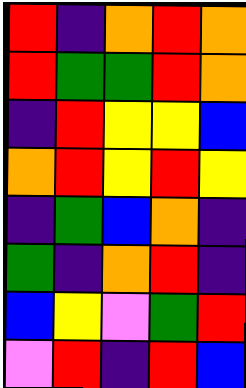[["red", "indigo", "orange", "red", "orange"], ["red", "green", "green", "red", "orange"], ["indigo", "red", "yellow", "yellow", "blue"], ["orange", "red", "yellow", "red", "yellow"], ["indigo", "green", "blue", "orange", "indigo"], ["green", "indigo", "orange", "red", "indigo"], ["blue", "yellow", "violet", "green", "red"], ["violet", "red", "indigo", "red", "blue"]]